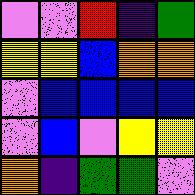[["violet", "violet", "red", "indigo", "green"], ["yellow", "yellow", "blue", "orange", "orange"], ["violet", "blue", "blue", "blue", "blue"], ["violet", "blue", "violet", "yellow", "yellow"], ["orange", "indigo", "green", "green", "violet"]]